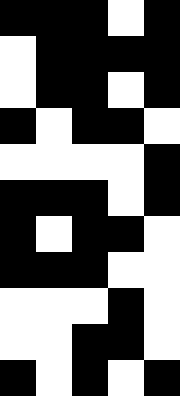[["black", "black", "black", "white", "black"], ["white", "black", "black", "black", "black"], ["white", "black", "black", "white", "black"], ["black", "white", "black", "black", "white"], ["white", "white", "white", "white", "black"], ["black", "black", "black", "white", "black"], ["black", "white", "black", "black", "white"], ["black", "black", "black", "white", "white"], ["white", "white", "white", "black", "white"], ["white", "white", "black", "black", "white"], ["black", "white", "black", "white", "black"]]